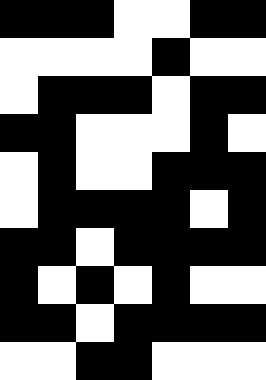[["black", "black", "black", "white", "white", "black", "black"], ["white", "white", "white", "white", "black", "white", "white"], ["white", "black", "black", "black", "white", "black", "black"], ["black", "black", "white", "white", "white", "black", "white"], ["white", "black", "white", "white", "black", "black", "black"], ["white", "black", "black", "black", "black", "white", "black"], ["black", "black", "white", "black", "black", "black", "black"], ["black", "white", "black", "white", "black", "white", "white"], ["black", "black", "white", "black", "black", "black", "black"], ["white", "white", "black", "black", "white", "white", "white"]]